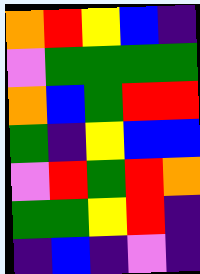[["orange", "red", "yellow", "blue", "indigo"], ["violet", "green", "green", "green", "green"], ["orange", "blue", "green", "red", "red"], ["green", "indigo", "yellow", "blue", "blue"], ["violet", "red", "green", "red", "orange"], ["green", "green", "yellow", "red", "indigo"], ["indigo", "blue", "indigo", "violet", "indigo"]]